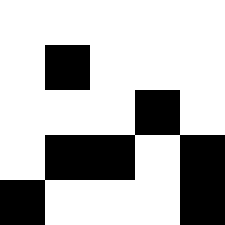[["white", "white", "white", "white", "white"], ["white", "black", "white", "white", "white"], ["white", "white", "white", "black", "white"], ["white", "black", "black", "white", "black"], ["black", "white", "white", "white", "black"]]